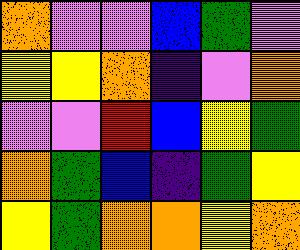[["orange", "violet", "violet", "blue", "green", "violet"], ["yellow", "yellow", "orange", "indigo", "violet", "orange"], ["violet", "violet", "red", "blue", "yellow", "green"], ["orange", "green", "blue", "indigo", "green", "yellow"], ["yellow", "green", "orange", "orange", "yellow", "orange"]]